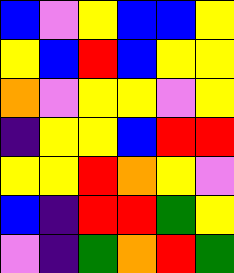[["blue", "violet", "yellow", "blue", "blue", "yellow"], ["yellow", "blue", "red", "blue", "yellow", "yellow"], ["orange", "violet", "yellow", "yellow", "violet", "yellow"], ["indigo", "yellow", "yellow", "blue", "red", "red"], ["yellow", "yellow", "red", "orange", "yellow", "violet"], ["blue", "indigo", "red", "red", "green", "yellow"], ["violet", "indigo", "green", "orange", "red", "green"]]